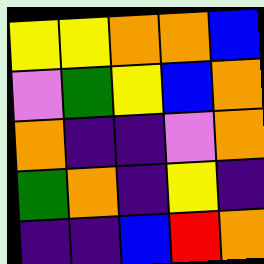[["yellow", "yellow", "orange", "orange", "blue"], ["violet", "green", "yellow", "blue", "orange"], ["orange", "indigo", "indigo", "violet", "orange"], ["green", "orange", "indigo", "yellow", "indigo"], ["indigo", "indigo", "blue", "red", "orange"]]